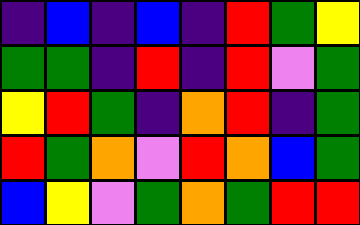[["indigo", "blue", "indigo", "blue", "indigo", "red", "green", "yellow"], ["green", "green", "indigo", "red", "indigo", "red", "violet", "green"], ["yellow", "red", "green", "indigo", "orange", "red", "indigo", "green"], ["red", "green", "orange", "violet", "red", "orange", "blue", "green"], ["blue", "yellow", "violet", "green", "orange", "green", "red", "red"]]